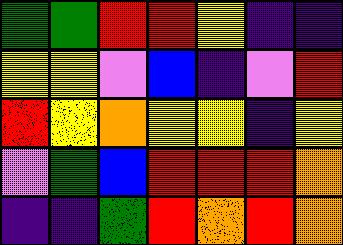[["green", "green", "red", "red", "yellow", "indigo", "indigo"], ["yellow", "yellow", "violet", "blue", "indigo", "violet", "red"], ["red", "yellow", "orange", "yellow", "yellow", "indigo", "yellow"], ["violet", "green", "blue", "red", "red", "red", "orange"], ["indigo", "indigo", "green", "red", "orange", "red", "orange"]]